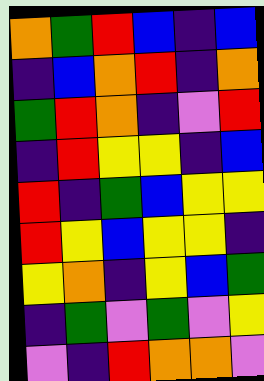[["orange", "green", "red", "blue", "indigo", "blue"], ["indigo", "blue", "orange", "red", "indigo", "orange"], ["green", "red", "orange", "indigo", "violet", "red"], ["indigo", "red", "yellow", "yellow", "indigo", "blue"], ["red", "indigo", "green", "blue", "yellow", "yellow"], ["red", "yellow", "blue", "yellow", "yellow", "indigo"], ["yellow", "orange", "indigo", "yellow", "blue", "green"], ["indigo", "green", "violet", "green", "violet", "yellow"], ["violet", "indigo", "red", "orange", "orange", "violet"]]